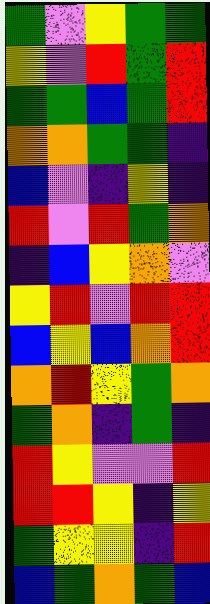[["green", "violet", "yellow", "green", "green"], ["yellow", "violet", "red", "green", "red"], ["green", "green", "blue", "green", "red"], ["orange", "orange", "green", "green", "indigo"], ["blue", "violet", "indigo", "yellow", "indigo"], ["red", "violet", "red", "green", "orange"], ["indigo", "blue", "yellow", "orange", "violet"], ["yellow", "red", "violet", "red", "red"], ["blue", "yellow", "blue", "orange", "red"], ["orange", "red", "yellow", "green", "orange"], ["green", "orange", "indigo", "green", "indigo"], ["red", "yellow", "violet", "violet", "red"], ["red", "red", "yellow", "indigo", "yellow"], ["green", "yellow", "yellow", "indigo", "red"], ["blue", "green", "orange", "green", "blue"]]